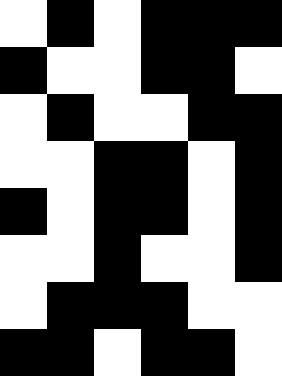[["white", "black", "white", "black", "black", "black"], ["black", "white", "white", "black", "black", "white"], ["white", "black", "white", "white", "black", "black"], ["white", "white", "black", "black", "white", "black"], ["black", "white", "black", "black", "white", "black"], ["white", "white", "black", "white", "white", "black"], ["white", "black", "black", "black", "white", "white"], ["black", "black", "white", "black", "black", "white"]]